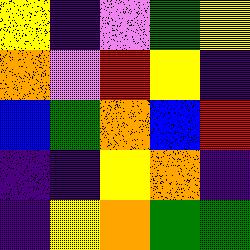[["yellow", "indigo", "violet", "green", "yellow"], ["orange", "violet", "red", "yellow", "indigo"], ["blue", "green", "orange", "blue", "red"], ["indigo", "indigo", "yellow", "orange", "indigo"], ["indigo", "yellow", "orange", "green", "green"]]